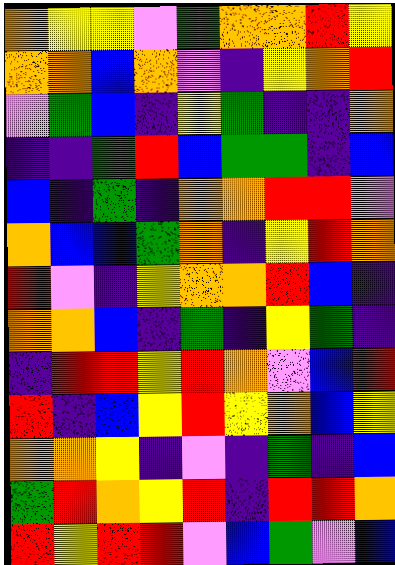[["orange", "yellow", "yellow", "violet", "green", "orange", "orange", "red", "yellow"], ["orange", "orange", "blue", "orange", "violet", "indigo", "yellow", "orange", "red"], ["violet", "green", "blue", "indigo", "yellow", "green", "indigo", "indigo", "orange"], ["indigo", "indigo", "green", "red", "blue", "green", "green", "indigo", "blue"], ["blue", "indigo", "green", "indigo", "orange", "orange", "red", "red", "violet"], ["orange", "blue", "blue", "green", "orange", "indigo", "yellow", "red", "orange"], ["red", "violet", "indigo", "yellow", "orange", "orange", "red", "blue", "indigo"], ["orange", "orange", "blue", "indigo", "green", "indigo", "yellow", "green", "indigo"], ["indigo", "red", "red", "yellow", "red", "orange", "violet", "blue", "red"], ["red", "indigo", "blue", "yellow", "red", "yellow", "orange", "blue", "yellow"], ["orange", "orange", "yellow", "indigo", "violet", "indigo", "green", "indigo", "blue"], ["green", "red", "orange", "yellow", "red", "indigo", "red", "red", "orange"], ["red", "yellow", "red", "red", "violet", "blue", "green", "violet", "blue"]]